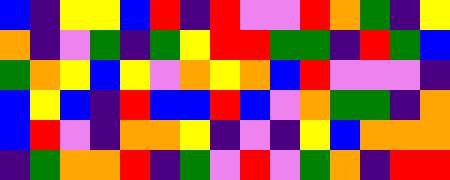[["blue", "indigo", "yellow", "yellow", "blue", "red", "indigo", "red", "violet", "violet", "red", "orange", "green", "indigo", "yellow"], ["orange", "indigo", "violet", "green", "indigo", "green", "yellow", "red", "red", "green", "green", "indigo", "red", "green", "blue"], ["green", "orange", "yellow", "blue", "yellow", "violet", "orange", "yellow", "orange", "blue", "red", "violet", "violet", "violet", "indigo"], ["blue", "yellow", "blue", "indigo", "red", "blue", "blue", "red", "blue", "violet", "orange", "green", "green", "indigo", "orange"], ["blue", "red", "violet", "indigo", "orange", "orange", "yellow", "indigo", "violet", "indigo", "yellow", "blue", "orange", "orange", "orange"], ["indigo", "green", "orange", "orange", "red", "indigo", "green", "violet", "red", "violet", "green", "orange", "indigo", "red", "red"]]